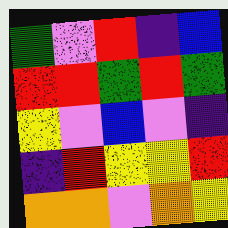[["green", "violet", "red", "indigo", "blue"], ["red", "red", "green", "red", "green"], ["yellow", "violet", "blue", "violet", "indigo"], ["indigo", "red", "yellow", "yellow", "red"], ["orange", "orange", "violet", "orange", "yellow"]]